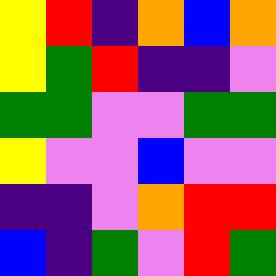[["yellow", "red", "indigo", "orange", "blue", "orange"], ["yellow", "green", "red", "indigo", "indigo", "violet"], ["green", "green", "violet", "violet", "green", "green"], ["yellow", "violet", "violet", "blue", "violet", "violet"], ["indigo", "indigo", "violet", "orange", "red", "red"], ["blue", "indigo", "green", "violet", "red", "green"]]